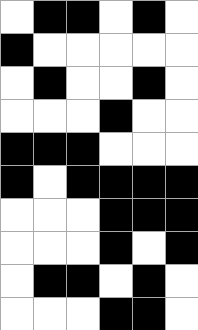[["white", "black", "black", "white", "black", "white"], ["black", "white", "white", "white", "white", "white"], ["white", "black", "white", "white", "black", "white"], ["white", "white", "white", "black", "white", "white"], ["black", "black", "black", "white", "white", "white"], ["black", "white", "black", "black", "black", "black"], ["white", "white", "white", "black", "black", "black"], ["white", "white", "white", "black", "white", "black"], ["white", "black", "black", "white", "black", "white"], ["white", "white", "white", "black", "black", "white"]]